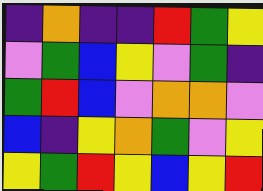[["indigo", "orange", "indigo", "indigo", "red", "green", "yellow"], ["violet", "green", "blue", "yellow", "violet", "green", "indigo"], ["green", "red", "blue", "violet", "orange", "orange", "violet"], ["blue", "indigo", "yellow", "orange", "green", "violet", "yellow"], ["yellow", "green", "red", "yellow", "blue", "yellow", "red"]]